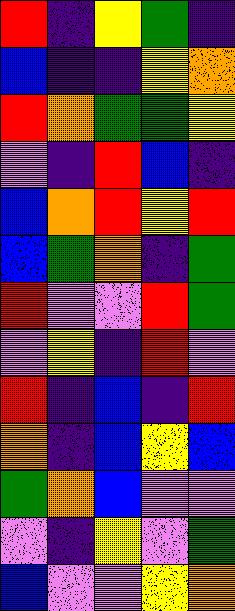[["red", "indigo", "yellow", "green", "indigo"], ["blue", "indigo", "indigo", "yellow", "orange"], ["red", "orange", "green", "green", "yellow"], ["violet", "indigo", "red", "blue", "indigo"], ["blue", "orange", "red", "yellow", "red"], ["blue", "green", "orange", "indigo", "green"], ["red", "violet", "violet", "red", "green"], ["violet", "yellow", "indigo", "red", "violet"], ["red", "indigo", "blue", "indigo", "red"], ["orange", "indigo", "blue", "yellow", "blue"], ["green", "orange", "blue", "violet", "violet"], ["violet", "indigo", "yellow", "violet", "green"], ["blue", "violet", "violet", "yellow", "orange"]]